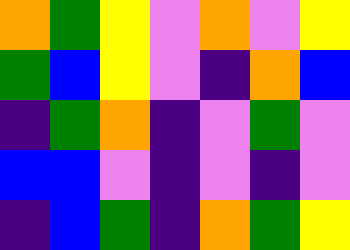[["orange", "green", "yellow", "violet", "orange", "violet", "yellow"], ["green", "blue", "yellow", "violet", "indigo", "orange", "blue"], ["indigo", "green", "orange", "indigo", "violet", "green", "violet"], ["blue", "blue", "violet", "indigo", "violet", "indigo", "violet"], ["indigo", "blue", "green", "indigo", "orange", "green", "yellow"]]